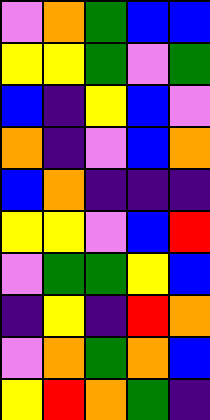[["violet", "orange", "green", "blue", "blue"], ["yellow", "yellow", "green", "violet", "green"], ["blue", "indigo", "yellow", "blue", "violet"], ["orange", "indigo", "violet", "blue", "orange"], ["blue", "orange", "indigo", "indigo", "indigo"], ["yellow", "yellow", "violet", "blue", "red"], ["violet", "green", "green", "yellow", "blue"], ["indigo", "yellow", "indigo", "red", "orange"], ["violet", "orange", "green", "orange", "blue"], ["yellow", "red", "orange", "green", "indigo"]]